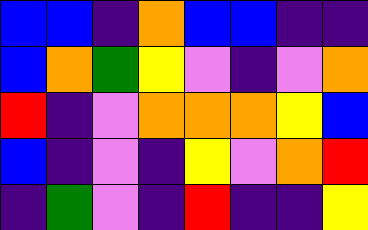[["blue", "blue", "indigo", "orange", "blue", "blue", "indigo", "indigo"], ["blue", "orange", "green", "yellow", "violet", "indigo", "violet", "orange"], ["red", "indigo", "violet", "orange", "orange", "orange", "yellow", "blue"], ["blue", "indigo", "violet", "indigo", "yellow", "violet", "orange", "red"], ["indigo", "green", "violet", "indigo", "red", "indigo", "indigo", "yellow"]]